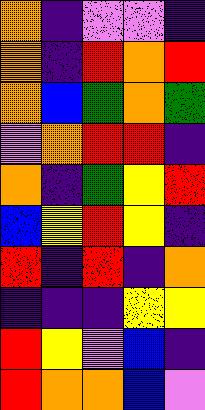[["orange", "indigo", "violet", "violet", "indigo"], ["orange", "indigo", "red", "orange", "red"], ["orange", "blue", "green", "orange", "green"], ["violet", "orange", "red", "red", "indigo"], ["orange", "indigo", "green", "yellow", "red"], ["blue", "yellow", "red", "yellow", "indigo"], ["red", "indigo", "red", "indigo", "orange"], ["indigo", "indigo", "indigo", "yellow", "yellow"], ["red", "yellow", "violet", "blue", "indigo"], ["red", "orange", "orange", "blue", "violet"]]